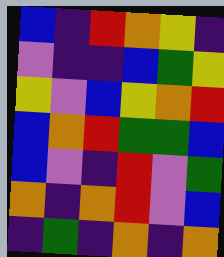[["blue", "indigo", "red", "orange", "yellow", "indigo"], ["violet", "indigo", "indigo", "blue", "green", "yellow"], ["yellow", "violet", "blue", "yellow", "orange", "red"], ["blue", "orange", "red", "green", "green", "blue"], ["blue", "violet", "indigo", "red", "violet", "green"], ["orange", "indigo", "orange", "red", "violet", "blue"], ["indigo", "green", "indigo", "orange", "indigo", "orange"]]